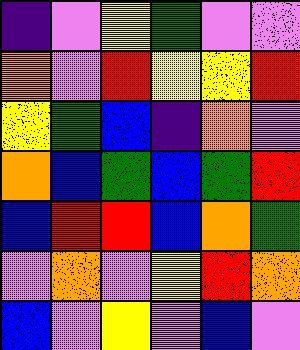[["indigo", "violet", "yellow", "green", "violet", "violet"], ["orange", "violet", "red", "yellow", "yellow", "red"], ["yellow", "green", "blue", "indigo", "orange", "violet"], ["orange", "blue", "green", "blue", "green", "red"], ["blue", "red", "red", "blue", "orange", "green"], ["violet", "orange", "violet", "yellow", "red", "orange"], ["blue", "violet", "yellow", "violet", "blue", "violet"]]